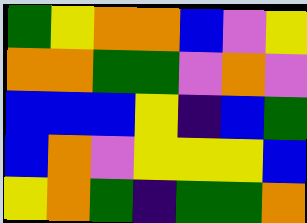[["green", "yellow", "orange", "orange", "blue", "violet", "yellow"], ["orange", "orange", "green", "green", "violet", "orange", "violet"], ["blue", "blue", "blue", "yellow", "indigo", "blue", "green"], ["blue", "orange", "violet", "yellow", "yellow", "yellow", "blue"], ["yellow", "orange", "green", "indigo", "green", "green", "orange"]]